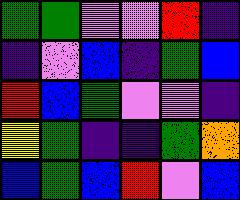[["green", "green", "violet", "violet", "red", "indigo"], ["indigo", "violet", "blue", "indigo", "green", "blue"], ["red", "blue", "green", "violet", "violet", "indigo"], ["yellow", "green", "indigo", "indigo", "green", "orange"], ["blue", "green", "blue", "red", "violet", "blue"]]